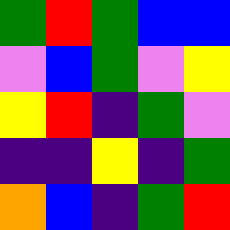[["green", "red", "green", "blue", "blue"], ["violet", "blue", "green", "violet", "yellow"], ["yellow", "red", "indigo", "green", "violet"], ["indigo", "indigo", "yellow", "indigo", "green"], ["orange", "blue", "indigo", "green", "red"]]